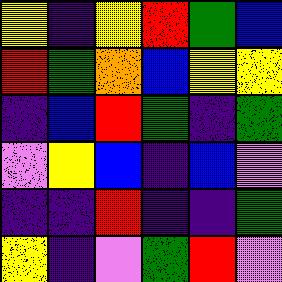[["yellow", "indigo", "yellow", "red", "green", "blue"], ["red", "green", "orange", "blue", "yellow", "yellow"], ["indigo", "blue", "red", "green", "indigo", "green"], ["violet", "yellow", "blue", "indigo", "blue", "violet"], ["indigo", "indigo", "red", "indigo", "indigo", "green"], ["yellow", "indigo", "violet", "green", "red", "violet"]]